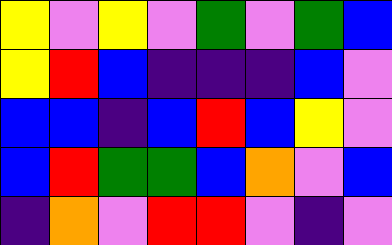[["yellow", "violet", "yellow", "violet", "green", "violet", "green", "blue"], ["yellow", "red", "blue", "indigo", "indigo", "indigo", "blue", "violet"], ["blue", "blue", "indigo", "blue", "red", "blue", "yellow", "violet"], ["blue", "red", "green", "green", "blue", "orange", "violet", "blue"], ["indigo", "orange", "violet", "red", "red", "violet", "indigo", "violet"]]